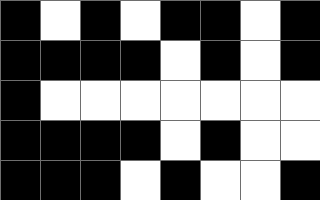[["black", "white", "black", "white", "black", "black", "white", "black"], ["black", "black", "black", "black", "white", "black", "white", "black"], ["black", "white", "white", "white", "white", "white", "white", "white"], ["black", "black", "black", "black", "white", "black", "white", "white"], ["black", "black", "black", "white", "black", "white", "white", "black"]]